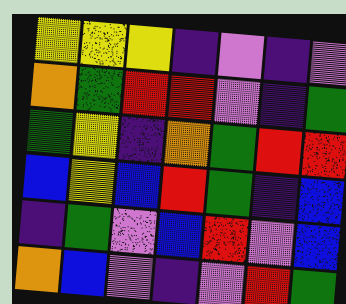[["yellow", "yellow", "yellow", "indigo", "violet", "indigo", "violet"], ["orange", "green", "red", "red", "violet", "indigo", "green"], ["green", "yellow", "indigo", "orange", "green", "red", "red"], ["blue", "yellow", "blue", "red", "green", "indigo", "blue"], ["indigo", "green", "violet", "blue", "red", "violet", "blue"], ["orange", "blue", "violet", "indigo", "violet", "red", "green"]]